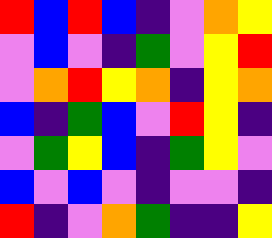[["red", "blue", "red", "blue", "indigo", "violet", "orange", "yellow"], ["violet", "blue", "violet", "indigo", "green", "violet", "yellow", "red"], ["violet", "orange", "red", "yellow", "orange", "indigo", "yellow", "orange"], ["blue", "indigo", "green", "blue", "violet", "red", "yellow", "indigo"], ["violet", "green", "yellow", "blue", "indigo", "green", "yellow", "violet"], ["blue", "violet", "blue", "violet", "indigo", "violet", "violet", "indigo"], ["red", "indigo", "violet", "orange", "green", "indigo", "indigo", "yellow"]]